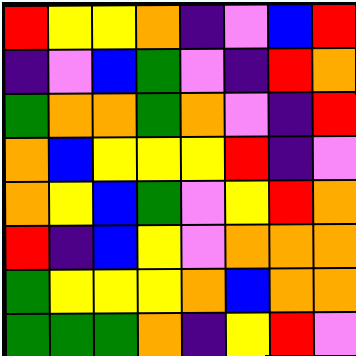[["red", "yellow", "yellow", "orange", "indigo", "violet", "blue", "red"], ["indigo", "violet", "blue", "green", "violet", "indigo", "red", "orange"], ["green", "orange", "orange", "green", "orange", "violet", "indigo", "red"], ["orange", "blue", "yellow", "yellow", "yellow", "red", "indigo", "violet"], ["orange", "yellow", "blue", "green", "violet", "yellow", "red", "orange"], ["red", "indigo", "blue", "yellow", "violet", "orange", "orange", "orange"], ["green", "yellow", "yellow", "yellow", "orange", "blue", "orange", "orange"], ["green", "green", "green", "orange", "indigo", "yellow", "red", "violet"]]